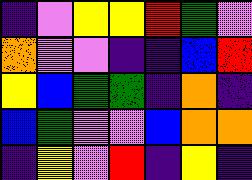[["indigo", "violet", "yellow", "yellow", "red", "green", "violet"], ["orange", "violet", "violet", "indigo", "indigo", "blue", "red"], ["yellow", "blue", "green", "green", "indigo", "orange", "indigo"], ["blue", "green", "violet", "violet", "blue", "orange", "orange"], ["indigo", "yellow", "violet", "red", "indigo", "yellow", "indigo"]]